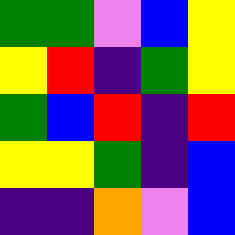[["green", "green", "violet", "blue", "yellow"], ["yellow", "red", "indigo", "green", "yellow"], ["green", "blue", "red", "indigo", "red"], ["yellow", "yellow", "green", "indigo", "blue"], ["indigo", "indigo", "orange", "violet", "blue"]]